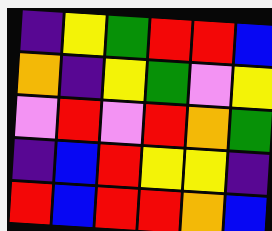[["indigo", "yellow", "green", "red", "red", "blue"], ["orange", "indigo", "yellow", "green", "violet", "yellow"], ["violet", "red", "violet", "red", "orange", "green"], ["indigo", "blue", "red", "yellow", "yellow", "indigo"], ["red", "blue", "red", "red", "orange", "blue"]]